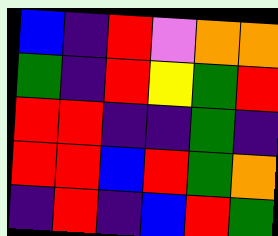[["blue", "indigo", "red", "violet", "orange", "orange"], ["green", "indigo", "red", "yellow", "green", "red"], ["red", "red", "indigo", "indigo", "green", "indigo"], ["red", "red", "blue", "red", "green", "orange"], ["indigo", "red", "indigo", "blue", "red", "green"]]